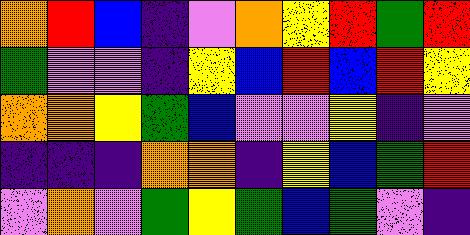[["orange", "red", "blue", "indigo", "violet", "orange", "yellow", "red", "green", "red"], ["green", "violet", "violet", "indigo", "yellow", "blue", "red", "blue", "red", "yellow"], ["orange", "orange", "yellow", "green", "blue", "violet", "violet", "yellow", "indigo", "violet"], ["indigo", "indigo", "indigo", "orange", "orange", "indigo", "yellow", "blue", "green", "red"], ["violet", "orange", "violet", "green", "yellow", "green", "blue", "green", "violet", "indigo"]]